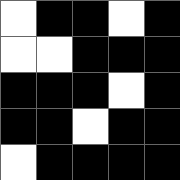[["white", "black", "black", "white", "black"], ["white", "white", "black", "black", "black"], ["black", "black", "black", "white", "black"], ["black", "black", "white", "black", "black"], ["white", "black", "black", "black", "black"]]